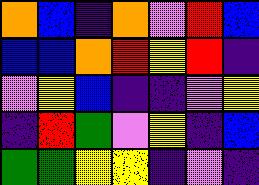[["orange", "blue", "indigo", "orange", "violet", "red", "blue"], ["blue", "blue", "orange", "red", "yellow", "red", "indigo"], ["violet", "yellow", "blue", "indigo", "indigo", "violet", "yellow"], ["indigo", "red", "green", "violet", "yellow", "indigo", "blue"], ["green", "green", "yellow", "yellow", "indigo", "violet", "indigo"]]